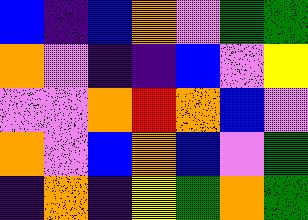[["blue", "indigo", "blue", "orange", "violet", "green", "green"], ["orange", "violet", "indigo", "indigo", "blue", "violet", "yellow"], ["violet", "violet", "orange", "red", "orange", "blue", "violet"], ["orange", "violet", "blue", "orange", "blue", "violet", "green"], ["indigo", "orange", "indigo", "yellow", "green", "orange", "green"]]